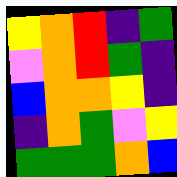[["yellow", "orange", "red", "indigo", "green"], ["violet", "orange", "red", "green", "indigo"], ["blue", "orange", "orange", "yellow", "indigo"], ["indigo", "orange", "green", "violet", "yellow"], ["green", "green", "green", "orange", "blue"]]